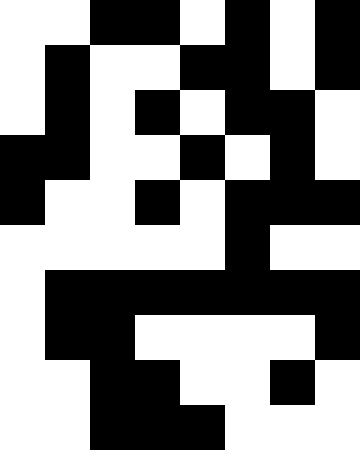[["white", "white", "black", "black", "white", "black", "white", "black"], ["white", "black", "white", "white", "black", "black", "white", "black"], ["white", "black", "white", "black", "white", "black", "black", "white"], ["black", "black", "white", "white", "black", "white", "black", "white"], ["black", "white", "white", "black", "white", "black", "black", "black"], ["white", "white", "white", "white", "white", "black", "white", "white"], ["white", "black", "black", "black", "black", "black", "black", "black"], ["white", "black", "black", "white", "white", "white", "white", "black"], ["white", "white", "black", "black", "white", "white", "black", "white"], ["white", "white", "black", "black", "black", "white", "white", "white"]]